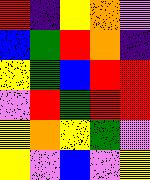[["red", "indigo", "yellow", "orange", "violet"], ["blue", "green", "red", "orange", "indigo"], ["yellow", "green", "blue", "red", "red"], ["violet", "red", "green", "red", "red"], ["yellow", "orange", "yellow", "green", "violet"], ["yellow", "violet", "blue", "violet", "yellow"]]